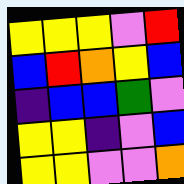[["yellow", "yellow", "yellow", "violet", "red"], ["blue", "red", "orange", "yellow", "blue"], ["indigo", "blue", "blue", "green", "violet"], ["yellow", "yellow", "indigo", "violet", "blue"], ["yellow", "yellow", "violet", "violet", "orange"]]